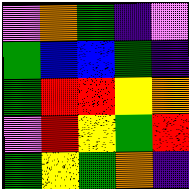[["violet", "orange", "green", "indigo", "violet"], ["green", "blue", "blue", "green", "indigo"], ["green", "red", "red", "yellow", "orange"], ["violet", "red", "yellow", "green", "red"], ["green", "yellow", "green", "orange", "indigo"]]